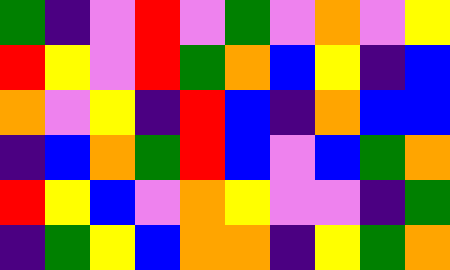[["green", "indigo", "violet", "red", "violet", "green", "violet", "orange", "violet", "yellow"], ["red", "yellow", "violet", "red", "green", "orange", "blue", "yellow", "indigo", "blue"], ["orange", "violet", "yellow", "indigo", "red", "blue", "indigo", "orange", "blue", "blue"], ["indigo", "blue", "orange", "green", "red", "blue", "violet", "blue", "green", "orange"], ["red", "yellow", "blue", "violet", "orange", "yellow", "violet", "violet", "indigo", "green"], ["indigo", "green", "yellow", "blue", "orange", "orange", "indigo", "yellow", "green", "orange"]]